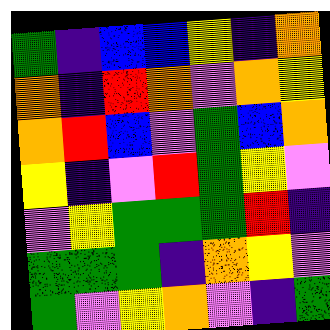[["green", "indigo", "blue", "blue", "yellow", "indigo", "orange"], ["orange", "indigo", "red", "orange", "violet", "orange", "yellow"], ["orange", "red", "blue", "violet", "green", "blue", "orange"], ["yellow", "indigo", "violet", "red", "green", "yellow", "violet"], ["violet", "yellow", "green", "green", "green", "red", "indigo"], ["green", "green", "green", "indigo", "orange", "yellow", "violet"], ["green", "violet", "yellow", "orange", "violet", "indigo", "green"]]